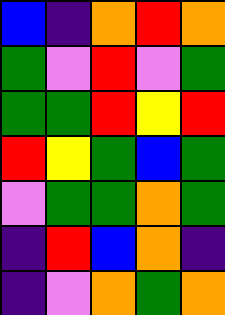[["blue", "indigo", "orange", "red", "orange"], ["green", "violet", "red", "violet", "green"], ["green", "green", "red", "yellow", "red"], ["red", "yellow", "green", "blue", "green"], ["violet", "green", "green", "orange", "green"], ["indigo", "red", "blue", "orange", "indigo"], ["indigo", "violet", "orange", "green", "orange"]]